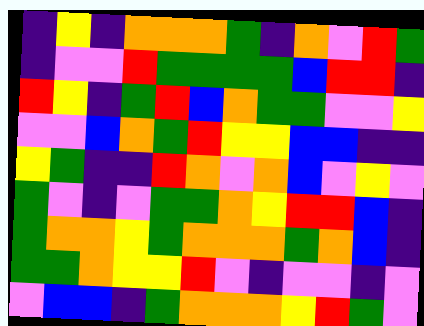[["indigo", "yellow", "indigo", "orange", "orange", "orange", "green", "indigo", "orange", "violet", "red", "green"], ["indigo", "violet", "violet", "red", "green", "green", "green", "green", "blue", "red", "red", "indigo"], ["red", "yellow", "indigo", "green", "red", "blue", "orange", "green", "green", "violet", "violet", "yellow"], ["violet", "violet", "blue", "orange", "green", "red", "yellow", "yellow", "blue", "blue", "indigo", "indigo"], ["yellow", "green", "indigo", "indigo", "red", "orange", "violet", "orange", "blue", "violet", "yellow", "violet"], ["green", "violet", "indigo", "violet", "green", "green", "orange", "yellow", "red", "red", "blue", "indigo"], ["green", "orange", "orange", "yellow", "green", "orange", "orange", "orange", "green", "orange", "blue", "indigo"], ["green", "green", "orange", "yellow", "yellow", "red", "violet", "indigo", "violet", "violet", "indigo", "violet"], ["violet", "blue", "blue", "indigo", "green", "orange", "orange", "orange", "yellow", "red", "green", "violet"]]